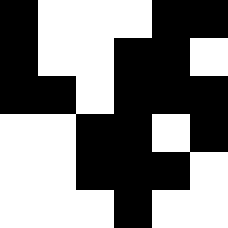[["black", "white", "white", "white", "black", "black"], ["black", "white", "white", "black", "black", "white"], ["black", "black", "white", "black", "black", "black"], ["white", "white", "black", "black", "white", "black"], ["white", "white", "black", "black", "black", "white"], ["white", "white", "white", "black", "white", "white"]]